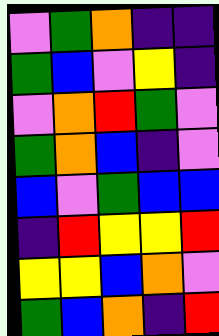[["violet", "green", "orange", "indigo", "indigo"], ["green", "blue", "violet", "yellow", "indigo"], ["violet", "orange", "red", "green", "violet"], ["green", "orange", "blue", "indigo", "violet"], ["blue", "violet", "green", "blue", "blue"], ["indigo", "red", "yellow", "yellow", "red"], ["yellow", "yellow", "blue", "orange", "violet"], ["green", "blue", "orange", "indigo", "red"]]